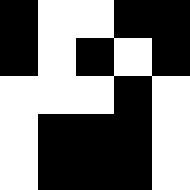[["black", "white", "white", "black", "black"], ["black", "white", "black", "white", "black"], ["white", "white", "white", "black", "white"], ["white", "black", "black", "black", "white"], ["white", "black", "black", "black", "white"]]